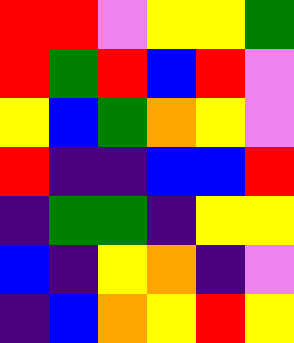[["red", "red", "violet", "yellow", "yellow", "green"], ["red", "green", "red", "blue", "red", "violet"], ["yellow", "blue", "green", "orange", "yellow", "violet"], ["red", "indigo", "indigo", "blue", "blue", "red"], ["indigo", "green", "green", "indigo", "yellow", "yellow"], ["blue", "indigo", "yellow", "orange", "indigo", "violet"], ["indigo", "blue", "orange", "yellow", "red", "yellow"]]